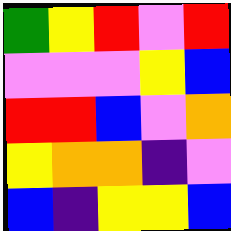[["green", "yellow", "red", "violet", "red"], ["violet", "violet", "violet", "yellow", "blue"], ["red", "red", "blue", "violet", "orange"], ["yellow", "orange", "orange", "indigo", "violet"], ["blue", "indigo", "yellow", "yellow", "blue"]]